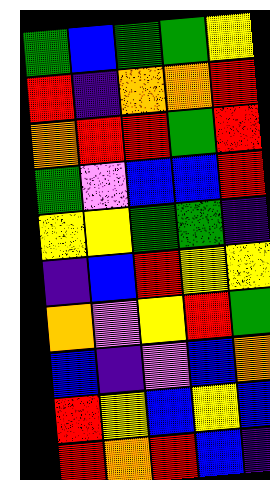[["green", "blue", "green", "green", "yellow"], ["red", "indigo", "orange", "orange", "red"], ["orange", "red", "red", "green", "red"], ["green", "violet", "blue", "blue", "red"], ["yellow", "yellow", "green", "green", "indigo"], ["indigo", "blue", "red", "yellow", "yellow"], ["orange", "violet", "yellow", "red", "green"], ["blue", "indigo", "violet", "blue", "orange"], ["red", "yellow", "blue", "yellow", "blue"], ["red", "orange", "red", "blue", "indigo"]]